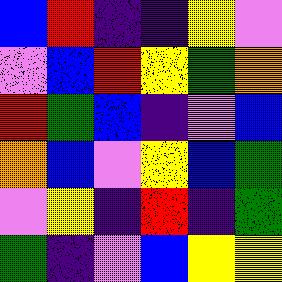[["blue", "red", "indigo", "indigo", "yellow", "violet"], ["violet", "blue", "red", "yellow", "green", "orange"], ["red", "green", "blue", "indigo", "violet", "blue"], ["orange", "blue", "violet", "yellow", "blue", "green"], ["violet", "yellow", "indigo", "red", "indigo", "green"], ["green", "indigo", "violet", "blue", "yellow", "yellow"]]